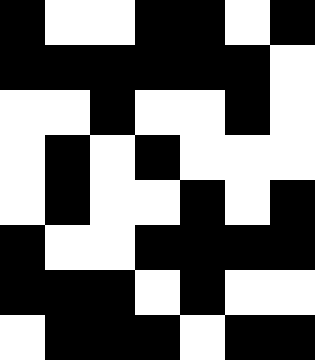[["black", "white", "white", "black", "black", "white", "black"], ["black", "black", "black", "black", "black", "black", "white"], ["white", "white", "black", "white", "white", "black", "white"], ["white", "black", "white", "black", "white", "white", "white"], ["white", "black", "white", "white", "black", "white", "black"], ["black", "white", "white", "black", "black", "black", "black"], ["black", "black", "black", "white", "black", "white", "white"], ["white", "black", "black", "black", "white", "black", "black"]]